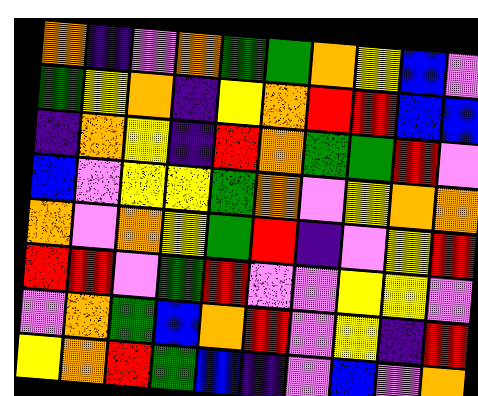[["orange", "indigo", "violet", "orange", "green", "green", "orange", "yellow", "blue", "violet"], ["green", "yellow", "orange", "indigo", "yellow", "orange", "red", "red", "blue", "blue"], ["indigo", "orange", "yellow", "indigo", "red", "orange", "green", "green", "red", "violet"], ["blue", "violet", "yellow", "yellow", "green", "orange", "violet", "yellow", "orange", "orange"], ["orange", "violet", "orange", "yellow", "green", "red", "indigo", "violet", "yellow", "red"], ["red", "red", "violet", "green", "red", "violet", "violet", "yellow", "yellow", "violet"], ["violet", "orange", "green", "blue", "orange", "red", "violet", "yellow", "indigo", "red"], ["yellow", "orange", "red", "green", "blue", "indigo", "violet", "blue", "violet", "orange"]]